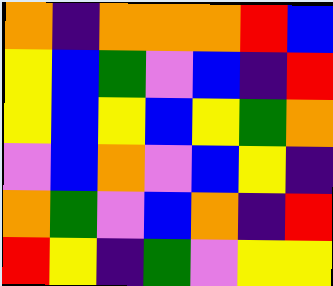[["orange", "indigo", "orange", "orange", "orange", "red", "blue"], ["yellow", "blue", "green", "violet", "blue", "indigo", "red"], ["yellow", "blue", "yellow", "blue", "yellow", "green", "orange"], ["violet", "blue", "orange", "violet", "blue", "yellow", "indigo"], ["orange", "green", "violet", "blue", "orange", "indigo", "red"], ["red", "yellow", "indigo", "green", "violet", "yellow", "yellow"]]